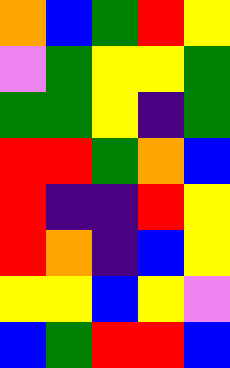[["orange", "blue", "green", "red", "yellow"], ["violet", "green", "yellow", "yellow", "green"], ["green", "green", "yellow", "indigo", "green"], ["red", "red", "green", "orange", "blue"], ["red", "indigo", "indigo", "red", "yellow"], ["red", "orange", "indigo", "blue", "yellow"], ["yellow", "yellow", "blue", "yellow", "violet"], ["blue", "green", "red", "red", "blue"]]